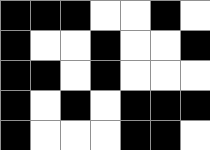[["black", "black", "black", "white", "white", "black", "white"], ["black", "white", "white", "black", "white", "white", "black"], ["black", "black", "white", "black", "white", "white", "white"], ["black", "white", "black", "white", "black", "black", "black"], ["black", "white", "white", "white", "black", "black", "white"]]